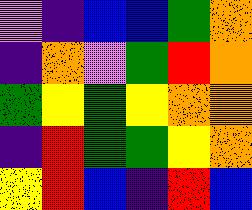[["violet", "indigo", "blue", "blue", "green", "orange"], ["indigo", "orange", "violet", "green", "red", "orange"], ["green", "yellow", "green", "yellow", "orange", "orange"], ["indigo", "red", "green", "green", "yellow", "orange"], ["yellow", "red", "blue", "indigo", "red", "blue"]]